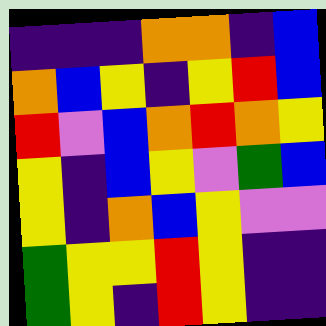[["indigo", "indigo", "indigo", "orange", "orange", "indigo", "blue"], ["orange", "blue", "yellow", "indigo", "yellow", "red", "blue"], ["red", "violet", "blue", "orange", "red", "orange", "yellow"], ["yellow", "indigo", "blue", "yellow", "violet", "green", "blue"], ["yellow", "indigo", "orange", "blue", "yellow", "violet", "violet"], ["green", "yellow", "yellow", "red", "yellow", "indigo", "indigo"], ["green", "yellow", "indigo", "red", "yellow", "indigo", "indigo"]]